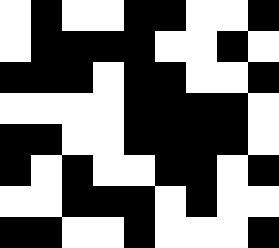[["white", "black", "white", "white", "black", "black", "white", "white", "black"], ["white", "black", "black", "black", "black", "white", "white", "black", "white"], ["black", "black", "black", "white", "black", "black", "white", "white", "black"], ["white", "white", "white", "white", "black", "black", "black", "black", "white"], ["black", "black", "white", "white", "black", "black", "black", "black", "white"], ["black", "white", "black", "white", "white", "black", "black", "white", "black"], ["white", "white", "black", "black", "black", "white", "black", "white", "white"], ["black", "black", "white", "white", "black", "white", "white", "white", "black"]]